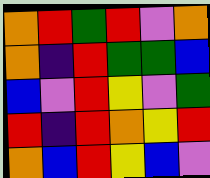[["orange", "red", "green", "red", "violet", "orange"], ["orange", "indigo", "red", "green", "green", "blue"], ["blue", "violet", "red", "yellow", "violet", "green"], ["red", "indigo", "red", "orange", "yellow", "red"], ["orange", "blue", "red", "yellow", "blue", "violet"]]